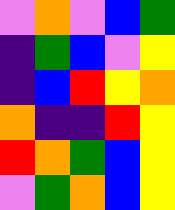[["violet", "orange", "violet", "blue", "green"], ["indigo", "green", "blue", "violet", "yellow"], ["indigo", "blue", "red", "yellow", "orange"], ["orange", "indigo", "indigo", "red", "yellow"], ["red", "orange", "green", "blue", "yellow"], ["violet", "green", "orange", "blue", "yellow"]]